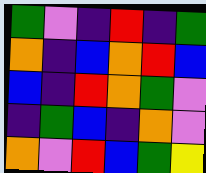[["green", "violet", "indigo", "red", "indigo", "green"], ["orange", "indigo", "blue", "orange", "red", "blue"], ["blue", "indigo", "red", "orange", "green", "violet"], ["indigo", "green", "blue", "indigo", "orange", "violet"], ["orange", "violet", "red", "blue", "green", "yellow"]]